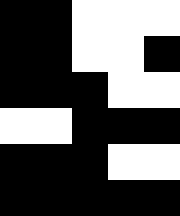[["black", "black", "white", "white", "white"], ["black", "black", "white", "white", "black"], ["black", "black", "black", "white", "white"], ["white", "white", "black", "black", "black"], ["black", "black", "black", "white", "white"], ["black", "black", "black", "black", "black"]]